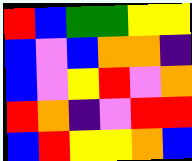[["red", "blue", "green", "green", "yellow", "yellow"], ["blue", "violet", "blue", "orange", "orange", "indigo"], ["blue", "violet", "yellow", "red", "violet", "orange"], ["red", "orange", "indigo", "violet", "red", "red"], ["blue", "red", "yellow", "yellow", "orange", "blue"]]